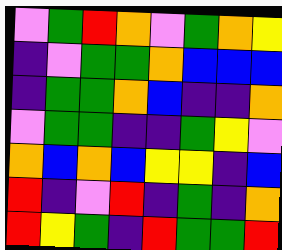[["violet", "green", "red", "orange", "violet", "green", "orange", "yellow"], ["indigo", "violet", "green", "green", "orange", "blue", "blue", "blue"], ["indigo", "green", "green", "orange", "blue", "indigo", "indigo", "orange"], ["violet", "green", "green", "indigo", "indigo", "green", "yellow", "violet"], ["orange", "blue", "orange", "blue", "yellow", "yellow", "indigo", "blue"], ["red", "indigo", "violet", "red", "indigo", "green", "indigo", "orange"], ["red", "yellow", "green", "indigo", "red", "green", "green", "red"]]